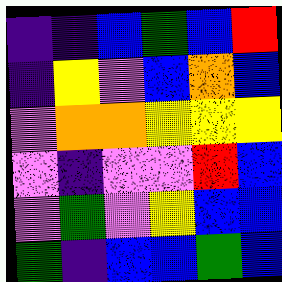[["indigo", "indigo", "blue", "green", "blue", "red"], ["indigo", "yellow", "violet", "blue", "orange", "blue"], ["violet", "orange", "orange", "yellow", "yellow", "yellow"], ["violet", "indigo", "violet", "violet", "red", "blue"], ["violet", "green", "violet", "yellow", "blue", "blue"], ["green", "indigo", "blue", "blue", "green", "blue"]]